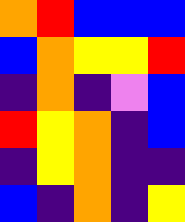[["orange", "red", "blue", "blue", "blue"], ["blue", "orange", "yellow", "yellow", "red"], ["indigo", "orange", "indigo", "violet", "blue"], ["red", "yellow", "orange", "indigo", "blue"], ["indigo", "yellow", "orange", "indigo", "indigo"], ["blue", "indigo", "orange", "indigo", "yellow"]]